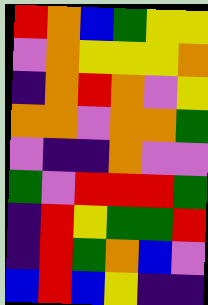[["red", "orange", "blue", "green", "yellow", "yellow"], ["violet", "orange", "yellow", "yellow", "yellow", "orange"], ["indigo", "orange", "red", "orange", "violet", "yellow"], ["orange", "orange", "violet", "orange", "orange", "green"], ["violet", "indigo", "indigo", "orange", "violet", "violet"], ["green", "violet", "red", "red", "red", "green"], ["indigo", "red", "yellow", "green", "green", "red"], ["indigo", "red", "green", "orange", "blue", "violet"], ["blue", "red", "blue", "yellow", "indigo", "indigo"]]